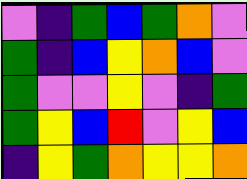[["violet", "indigo", "green", "blue", "green", "orange", "violet"], ["green", "indigo", "blue", "yellow", "orange", "blue", "violet"], ["green", "violet", "violet", "yellow", "violet", "indigo", "green"], ["green", "yellow", "blue", "red", "violet", "yellow", "blue"], ["indigo", "yellow", "green", "orange", "yellow", "yellow", "orange"]]